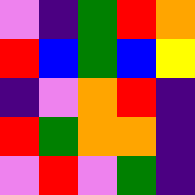[["violet", "indigo", "green", "red", "orange"], ["red", "blue", "green", "blue", "yellow"], ["indigo", "violet", "orange", "red", "indigo"], ["red", "green", "orange", "orange", "indigo"], ["violet", "red", "violet", "green", "indigo"]]